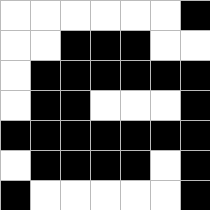[["white", "white", "white", "white", "white", "white", "black"], ["white", "white", "black", "black", "black", "white", "white"], ["white", "black", "black", "black", "black", "black", "black"], ["white", "black", "black", "white", "white", "white", "black"], ["black", "black", "black", "black", "black", "black", "black"], ["white", "black", "black", "black", "black", "white", "black"], ["black", "white", "white", "white", "white", "white", "black"]]